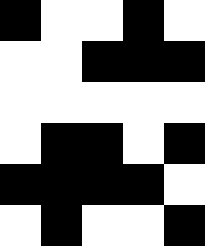[["black", "white", "white", "black", "white"], ["white", "white", "black", "black", "black"], ["white", "white", "white", "white", "white"], ["white", "black", "black", "white", "black"], ["black", "black", "black", "black", "white"], ["white", "black", "white", "white", "black"]]